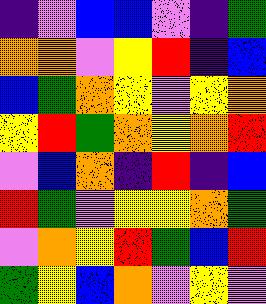[["indigo", "violet", "blue", "blue", "violet", "indigo", "green"], ["orange", "orange", "violet", "yellow", "red", "indigo", "blue"], ["blue", "green", "orange", "yellow", "violet", "yellow", "orange"], ["yellow", "red", "green", "orange", "yellow", "orange", "red"], ["violet", "blue", "orange", "indigo", "red", "indigo", "blue"], ["red", "green", "violet", "yellow", "yellow", "orange", "green"], ["violet", "orange", "yellow", "red", "green", "blue", "red"], ["green", "yellow", "blue", "orange", "violet", "yellow", "violet"]]